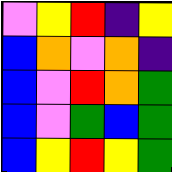[["violet", "yellow", "red", "indigo", "yellow"], ["blue", "orange", "violet", "orange", "indigo"], ["blue", "violet", "red", "orange", "green"], ["blue", "violet", "green", "blue", "green"], ["blue", "yellow", "red", "yellow", "green"]]